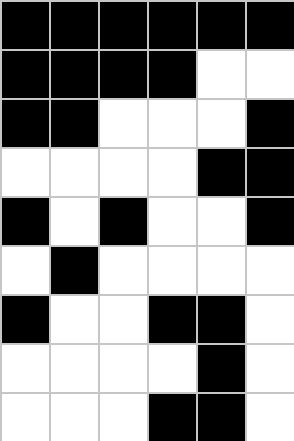[["black", "black", "black", "black", "black", "black"], ["black", "black", "black", "black", "white", "white"], ["black", "black", "white", "white", "white", "black"], ["white", "white", "white", "white", "black", "black"], ["black", "white", "black", "white", "white", "black"], ["white", "black", "white", "white", "white", "white"], ["black", "white", "white", "black", "black", "white"], ["white", "white", "white", "white", "black", "white"], ["white", "white", "white", "black", "black", "white"]]